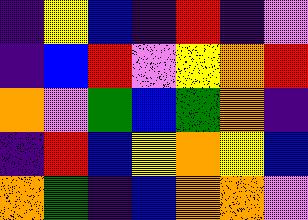[["indigo", "yellow", "blue", "indigo", "red", "indigo", "violet"], ["indigo", "blue", "red", "violet", "yellow", "orange", "red"], ["orange", "violet", "green", "blue", "green", "orange", "indigo"], ["indigo", "red", "blue", "yellow", "orange", "yellow", "blue"], ["orange", "green", "indigo", "blue", "orange", "orange", "violet"]]